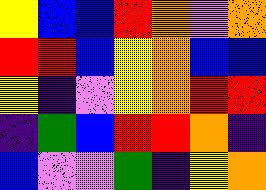[["yellow", "blue", "blue", "red", "orange", "violet", "orange"], ["red", "red", "blue", "yellow", "orange", "blue", "blue"], ["yellow", "indigo", "violet", "yellow", "orange", "red", "red"], ["indigo", "green", "blue", "red", "red", "orange", "indigo"], ["blue", "violet", "violet", "green", "indigo", "yellow", "orange"]]